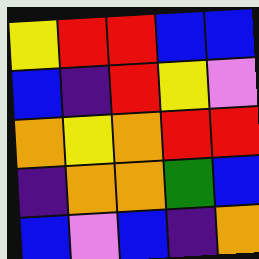[["yellow", "red", "red", "blue", "blue"], ["blue", "indigo", "red", "yellow", "violet"], ["orange", "yellow", "orange", "red", "red"], ["indigo", "orange", "orange", "green", "blue"], ["blue", "violet", "blue", "indigo", "orange"]]